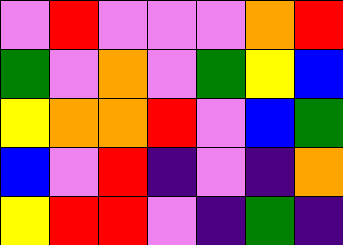[["violet", "red", "violet", "violet", "violet", "orange", "red"], ["green", "violet", "orange", "violet", "green", "yellow", "blue"], ["yellow", "orange", "orange", "red", "violet", "blue", "green"], ["blue", "violet", "red", "indigo", "violet", "indigo", "orange"], ["yellow", "red", "red", "violet", "indigo", "green", "indigo"]]